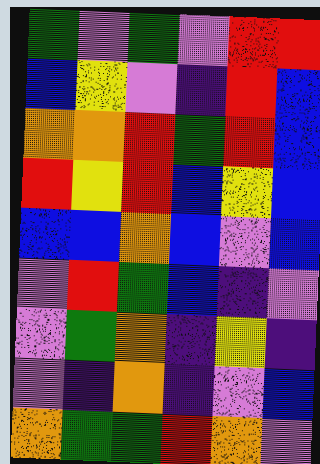[["green", "violet", "green", "violet", "red", "red"], ["blue", "yellow", "violet", "indigo", "red", "blue"], ["orange", "orange", "red", "green", "red", "blue"], ["red", "yellow", "red", "blue", "yellow", "blue"], ["blue", "blue", "orange", "blue", "violet", "blue"], ["violet", "red", "green", "blue", "indigo", "violet"], ["violet", "green", "orange", "indigo", "yellow", "indigo"], ["violet", "indigo", "orange", "indigo", "violet", "blue"], ["orange", "green", "green", "red", "orange", "violet"]]